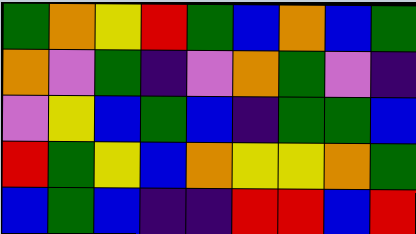[["green", "orange", "yellow", "red", "green", "blue", "orange", "blue", "green"], ["orange", "violet", "green", "indigo", "violet", "orange", "green", "violet", "indigo"], ["violet", "yellow", "blue", "green", "blue", "indigo", "green", "green", "blue"], ["red", "green", "yellow", "blue", "orange", "yellow", "yellow", "orange", "green"], ["blue", "green", "blue", "indigo", "indigo", "red", "red", "blue", "red"]]